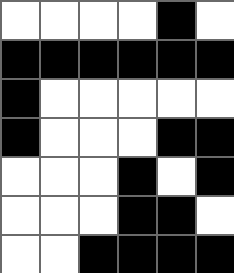[["white", "white", "white", "white", "black", "white"], ["black", "black", "black", "black", "black", "black"], ["black", "white", "white", "white", "white", "white"], ["black", "white", "white", "white", "black", "black"], ["white", "white", "white", "black", "white", "black"], ["white", "white", "white", "black", "black", "white"], ["white", "white", "black", "black", "black", "black"]]